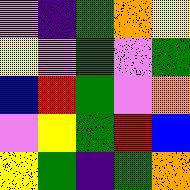[["violet", "indigo", "green", "orange", "yellow"], ["yellow", "violet", "green", "violet", "green"], ["blue", "red", "green", "violet", "orange"], ["violet", "yellow", "green", "red", "blue"], ["yellow", "green", "indigo", "green", "orange"]]